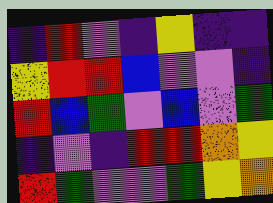[["indigo", "red", "violet", "indigo", "yellow", "indigo", "indigo"], ["yellow", "red", "red", "blue", "violet", "violet", "indigo"], ["red", "blue", "green", "violet", "blue", "violet", "green"], ["indigo", "violet", "indigo", "red", "red", "orange", "yellow"], ["red", "green", "violet", "violet", "green", "yellow", "orange"]]